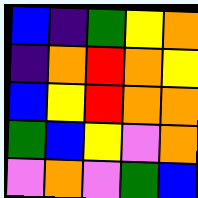[["blue", "indigo", "green", "yellow", "orange"], ["indigo", "orange", "red", "orange", "yellow"], ["blue", "yellow", "red", "orange", "orange"], ["green", "blue", "yellow", "violet", "orange"], ["violet", "orange", "violet", "green", "blue"]]